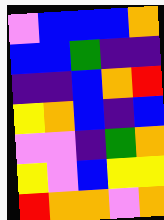[["violet", "blue", "blue", "blue", "orange"], ["blue", "blue", "green", "indigo", "indigo"], ["indigo", "indigo", "blue", "orange", "red"], ["yellow", "orange", "blue", "indigo", "blue"], ["violet", "violet", "indigo", "green", "orange"], ["yellow", "violet", "blue", "yellow", "yellow"], ["red", "orange", "orange", "violet", "orange"]]